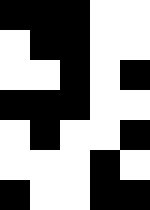[["black", "black", "black", "white", "white"], ["white", "black", "black", "white", "white"], ["white", "white", "black", "white", "black"], ["black", "black", "black", "white", "white"], ["white", "black", "white", "white", "black"], ["white", "white", "white", "black", "white"], ["black", "white", "white", "black", "black"]]